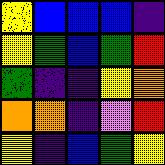[["yellow", "blue", "blue", "blue", "indigo"], ["yellow", "green", "blue", "green", "red"], ["green", "indigo", "indigo", "yellow", "orange"], ["orange", "orange", "indigo", "violet", "red"], ["yellow", "indigo", "blue", "green", "yellow"]]